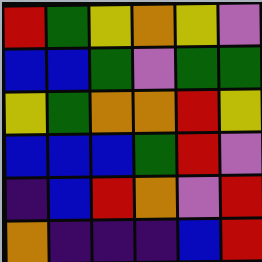[["red", "green", "yellow", "orange", "yellow", "violet"], ["blue", "blue", "green", "violet", "green", "green"], ["yellow", "green", "orange", "orange", "red", "yellow"], ["blue", "blue", "blue", "green", "red", "violet"], ["indigo", "blue", "red", "orange", "violet", "red"], ["orange", "indigo", "indigo", "indigo", "blue", "red"]]